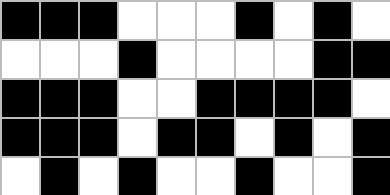[["black", "black", "black", "white", "white", "white", "black", "white", "black", "white"], ["white", "white", "white", "black", "white", "white", "white", "white", "black", "black"], ["black", "black", "black", "white", "white", "black", "black", "black", "black", "white"], ["black", "black", "black", "white", "black", "black", "white", "black", "white", "black"], ["white", "black", "white", "black", "white", "white", "black", "white", "white", "black"]]